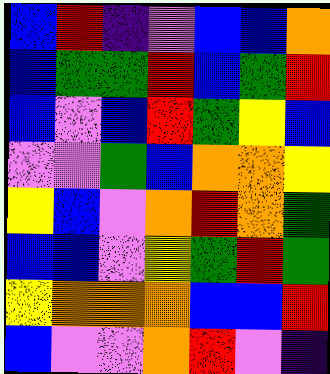[["blue", "red", "indigo", "violet", "blue", "blue", "orange"], ["blue", "green", "green", "red", "blue", "green", "red"], ["blue", "violet", "blue", "red", "green", "yellow", "blue"], ["violet", "violet", "green", "blue", "orange", "orange", "yellow"], ["yellow", "blue", "violet", "orange", "red", "orange", "green"], ["blue", "blue", "violet", "yellow", "green", "red", "green"], ["yellow", "orange", "orange", "orange", "blue", "blue", "red"], ["blue", "violet", "violet", "orange", "red", "violet", "indigo"]]